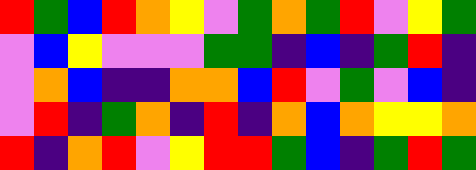[["red", "green", "blue", "red", "orange", "yellow", "violet", "green", "orange", "green", "red", "violet", "yellow", "green"], ["violet", "blue", "yellow", "violet", "violet", "violet", "green", "green", "indigo", "blue", "indigo", "green", "red", "indigo"], ["violet", "orange", "blue", "indigo", "indigo", "orange", "orange", "blue", "red", "violet", "green", "violet", "blue", "indigo"], ["violet", "red", "indigo", "green", "orange", "indigo", "red", "indigo", "orange", "blue", "orange", "yellow", "yellow", "orange"], ["red", "indigo", "orange", "red", "violet", "yellow", "red", "red", "green", "blue", "indigo", "green", "red", "green"]]